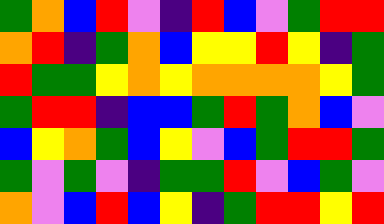[["green", "orange", "blue", "red", "violet", "indigo", "red", "blue", "violet", "green", "red", "red"], ["orange", "red", "indigo", "green", "orange", "blue", "yellow", "yellow", "red", "yellow", "indigo", "green"], ["red", "green", "green", "yellow", "orange", "yellow", "orange", "orange", "orange", "orange", "yellow", "green"], ["green", "red", "red", "indigo", "blue", "blue", "green", "red", "green", "orange", "blue", "violet"], ["blue", "yellow", "orange", "green", "blue", "yellow", "violet", "blue", "green", "red", "red", "green"], ["green", "violet", "green", "violet", "indigo", "green", "green", "red", "violet", "blue", "green", "violet"], ["orange", "violet", "blue", "red", "blue", "yellow", "indigo", "green", "red", "red", "yellow", "red"]]